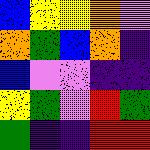[["blue", "yellow", "yellow", "orange", "violet"], ["orange", "green", "blue", "orange", "indigo"], ["blue", "violet", "violet", "indigo", "indigo"], ["yellow", "green", "violet", "red", "green"], ["green", "indigo", "indigo", "red", "red"]]